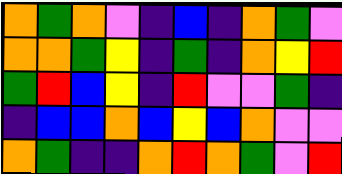[["orange", "green", "orange", "violet", "indigo", "blue", "indigo", "orange", "green", "violet"], ["orange", "orange", "green", "yellow", "indigo", "green", "indigo", "orange", "yellow", "red"], ["green", "red", "blue", "yellow", "indigo", "red", "violet", "violet", "green", "indigo"], ["indigo", "blue", "blue", "orange", "blue", "yellow", "blue", "orange", "violet", "violet"], ["orange", "green", "indigo", "indigo", "orange", "red", "orange", "green", "violet", "red"]]